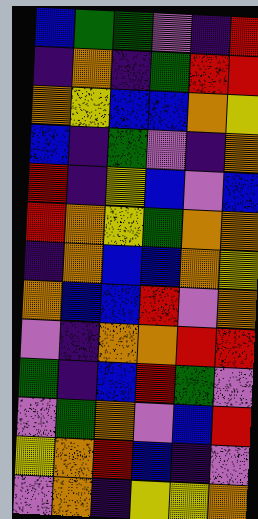[["blue", "green", "green", "violet", "indigo", "red"], ["indigo", "orange", "indigo", "green", "red", "red"], ["orange", "yellow", "blue", "blue", "orange", "yellow"], ["blue", "indigo", "green", "violet", "indigo", "orange"], ["red", "indigo", "yellow", "blue", "violet", "blue"], ["red", "orange", "yellow", "green", "orange", "orange"], ["indigo", "orange", "blue", "blue", "orange", "yellow"], ["orange", "blue", "blue", "red", "violet", "orange"], ["violet", "indigo", "orange", "orange", "red", "red"], ["green", "indigo", "blue", "red", "green", "violet"], ["violet", "green", "orange", "violet", "blue", "red"], ["yellow", "orange", "red", "blue", "indigo", "violet"], ["violet", "orange", "indigo", "yellow", "yellow", "orange"]]